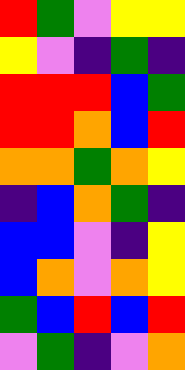[["red", "green", "violet", "yellow", "yellow"], ["yellow", "violet", "indigo", "green", "indigo"], ["red", "red", "red", "blue", "green"], ["red", "red", "orange", "blue", "red"], ["orange", "orange", "green", "orange", "yellow"], ["indigo", "blue", "orange", "green", "indigo"], ["blue", "blue", "violet", "indigo", "yellow"], ["blue", "orange", "violet", "orange", "yellow"], ["green", "blue", "red", "blue", "red"], ["violet", "green", "indigo", "violet", "orange"]]